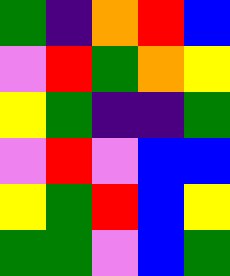[["green", "indigo", "orange", "red", "blue"], ["violet", "red", "green", "orange", "yellow"], ["yellow", "green", "indigo", "indigo", "green"], ["violet", "red", "violet", "blue", "blue"], ["yellow", "green", "red", "blue", "yellow"], ["green", "green", "violet", "blue", "green"]]